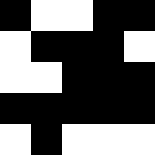[["black", "white", "white", "black", "black"], ["white", "black", "black", "black", "white"], ["white", "white", "black", "black", "black"], ["black", "black", "black", "black", "black"], ["white", "black", "white", "white", "white"]]